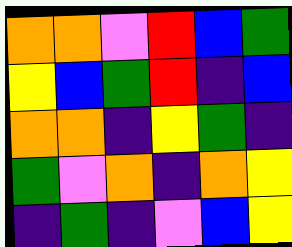[["orange", "orange", "violet", "red", "blue", "green"], ["yellow", "blue", "green", "red", "indigo", "blue"], ["orange", "orange", "indigo", "yellow", "green", "indigo"], ["green", "violet", "orange", "indigo", "orange", "yellow"], ["indigo", "green", "indigo", "violet", "blue", "yellow"]]